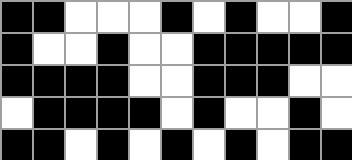[["black", "black", "white", "white", "white", "black", "white", "black", "white", "white", "black"], ["black", "white", "white", "black", "white", "white", "black", "black", "black", "black", "black"], ["black", "black", "black", "black", "white", "white", "black", "black", "black", "white", "white"], ["white", "black", "black", "black", "black", "white", "black", "white", "white", "black", "white"], ["black", "black", "white", "black", "white", "black", "white", "black", "white", "black", "black"]]